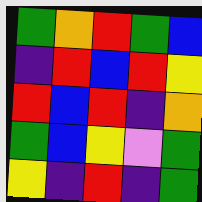[["green", "orange", "red", "green", "blue"], ["indigo", "red", "blue", "red", "yellow"], ["red", "blue", "red", "indigo", "orange"], ["green", "blue", "yellow", "violet", "green"], ["yellow", "indigo", "red", "indigo", "green"]]